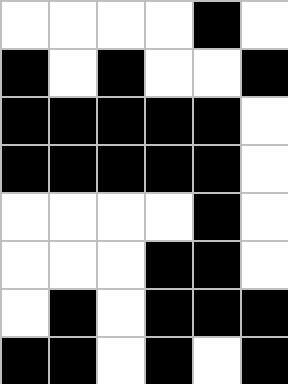[["white", "white", "white", "white", "black", "white"], ["black", "white", "black", "white", "white", "black"], ["black", "black", "black", "black", "black", "white"], ["black", "black", "black", "black", "black", "white"], ["white", "white", "white", "white", "black", "white"], ["white", "white", "white", "black", "black", "white"], ["white", "black", "white", "black", "black", "black"], ["black", "black", "white", "black", "white", "black"]]